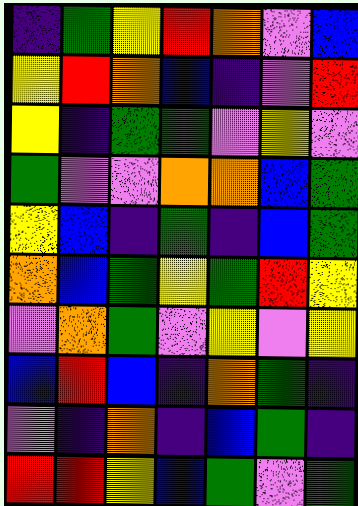[["indigo", "green", "yellow", "red", "orange", "violet", "blue"], ["yellow", "red", "orange", "blue", "indigo", "violet", "red"], ["yellow", "indigo", "green", "green", "violet", "yellow", "violet"], ["green", "violet", "violet", "orange", "orange", "blue", "green"], ["yellow", "blue", "indigo", "green", "indigo", "blue", "green"], ["orange", "blue", "green", "yellow", "green", "red", "yellow"], ["violet", "orange", "green", "violet", "yellow", "violet", "yellow"], ["blue", "red", "blue", "indigo", "orange", "green", "indigo"], ["violet", "indigo", "orange", "indigo", "blue", "green", "indigo"], ["red", "red", "yellow", "blue", "green", "violet", "green"]]